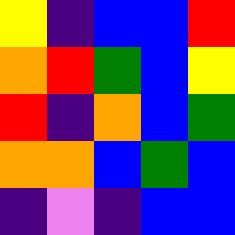[["yellow", "indigo", "blue", "blue", "red"], ["orange", "red", "green", "blue", "yellow"], ["red", "indigo", "orange", "blue", "green"], ["orange", "orange", "blue", "green", "blue"], ["indigo", "violet", "indigo", "blue", "blue"]]